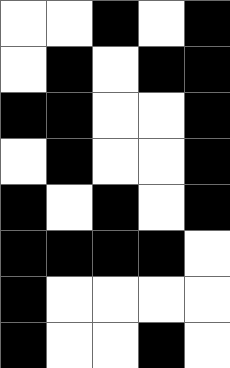[["white", "white", "black", "white", "black"], ["white", "black", "white", "black", "black"], ["black", "black", "white", "white", "black"], ["white", "black", "white", "white", "black"], ["black", "white", "black", "white", "black"], ["black", "black", "black", "black", "white"], ["black", "white", "white", "white", "white"], ["black", "white", "white", "black", "white"]]